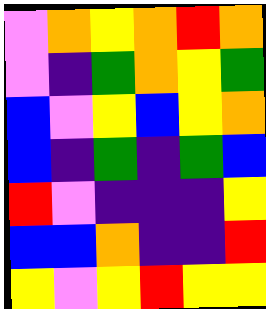[["violet", "orange", "yellow", "orange", "red", "orange"], ["violet", "indigo", "green", "orange", "yellow", "green"], ["blue", "violet", "yellow", "blue", "yellow", "orange"], ["blue", "indigo", "green", "indigo", "green", "blue"], ["red", "violet", "indigo", "indigo", "indigo", "yellow"], ["blue", "blue", "orange", "indigo", "indigo", "red"], ["yellow", "violet", "yellow", "red", "yellow", "yellow"]]